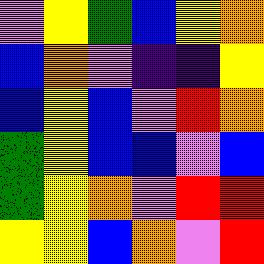[["violet", "yellow", "green", "blue", "yellow", "orange"], ["blue", "orange", "violet", "indigo", "indigo", "yellow"], ["blue", "yellow", "blue", "violet", "red", "orange"], ["green", "yellow", "blue", "blue", "violet", "blue"], ["green", "yellow", "orange", "violet", "red", "red"], ["yellow", "yellow", "blue", "orange", "violet", "red"]]